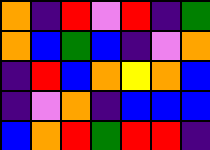[["orange", "indigo", "red", "violet", "red", "indigo", "green"], ["orange", "blue", "green", "blue", "indigo", "violet", "orange"], ["indigo", "red", "blue", "orange", "yellow", "orange", "blue"], ["indigo", "violet", "orange", "indigo", "blue", "blue", "blue"], ["blue", "orange", "red", "green", "red", "red", "indigo"]]